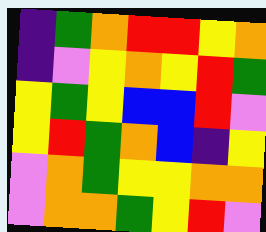[["indigo", "green", "orange", "red", "red", "yellow", "orange"], ["indigo", "violet", "yellow", "orange", "yellow", "red", "green"], ["yellow", "green", "yellow", "blue", "blue", "red", "violet"], ["yellow", "red", "green", "orange", "blue", "indigo", "yellow"], ["violet", "orange", "green", "yellow", "yellow", "orange", "orange"], ["violet", "orange", "orange", "green", "yellow", "red", "violet"]]